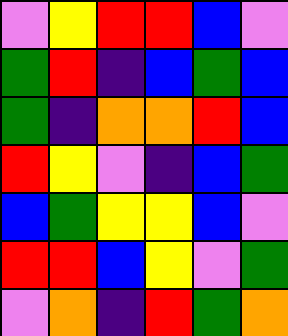[["violet", "yellow", "red", "red", "blue", "violet"], ["green", "red", "indigo", "blue", "green", "blue"], ["green", "indigo", "orange", "orange", "red", "blue"], ["red", "yellow", "violet", "indigo", "blue", "green"], ["blue", "green", "yellow", "yellow", "blue", "violet"], ["red", "red", "blue", "yellow", "violet", "green"], ["violet", "orange", "indigo", "red", "green", "orange"]]